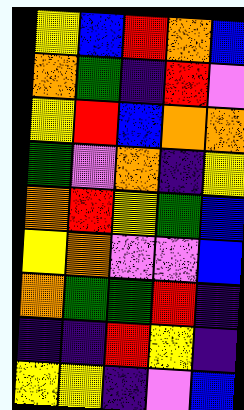[["yellow", "blue", "red", "orange", "blue"], ["orange", "green", "indigo", "red", "violet"], ["yellow", "red", "blue", "orange", "orange"], ["green", "violet", "orange", "indigo", "yellow"], ["orange", "red", "yellow", "green", "blue"], ["yellow", "orange", "violet", "violet", "blue"], ["orange", "green", "green", "red", "indigo"], ["indigo", "indigo", "red", "yellow", "indigo"], ["yellow", "yellow", "indigo", "violet", "blue"]]